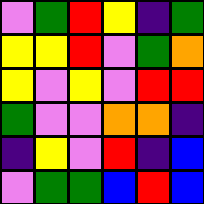[["violet", "green", "red", "yellow", "indigo", "green"], ["yellow", "yellow", "red", "violet", "green", "orange"], ["yellow", "violet", "yellow", "violet", "red", "red"], ["green", "violet", "violet", "orange", "orange", "indigo"], ["indigo", "yellow", "violet", "red", "indigo", "blue"], ["violet", "green", "green", "blue", "red", "blue"]]